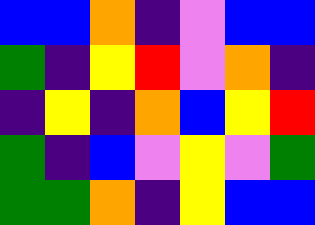[["blue", "blue", "orange", "indigo", "violet", "blue", "blue"], ["green", "indigo", "yellow", "red", "violet", "orange", "indigo"], ["indigo", "yellow", "indigo", "orange", "blue", "yellow", "red"], ["green", "indigo", "blue", "violet", "yellow", "violet", "green"], ["green", "green", "orange", "indigo", "yellow", "blue", "blue"]]